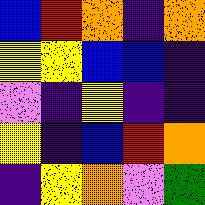[["blue", "red", "orange", "indigo", "orange"], ["yellow", "yellow", "blue", "blue", "indigo"], ["violet", "indigo", "yellow", "indigo", "indigo"], ["yellow", "indigo", "blue", "red", "orange"], ["indigo", "yellow", "orange", "violet", "green"]]